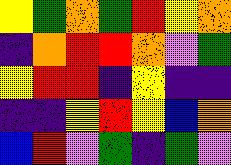[["yellow", "green", "orange", "green", "red", "yellow", "orange"], ["indigo", "orange", "red", "red", "orange", "violet", "green"], ["yellow", "red", "red", "indigo", "yellow", "indigo", "indigo"], ["indigo", "indigo", "yellow", "red", "yellow", "blue", "orange"], ["blue", "red", "violet", "green", "indigo", "green", "violet"]]